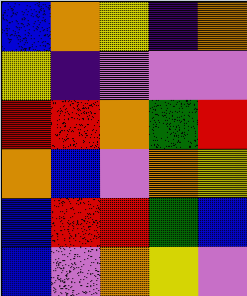[["blue", "orange", "yellow", "indigo", "orange"], ["yellow", "indigo", "violet", "violet", "violet"], ["red", "red", "orange", "green", "red"], ["orange", "blue", "violet", "orange", "yellow"], ["blue", "red", "red", "green", "blue"], ["blue", "violet", "orange", "yellow", "violet"]]